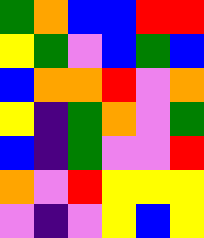[["green", "orange", "blue", "blue", "red", "red"], ["yellow", "green", "violet", "blue", "green", "blue"], ["blue", "orange", "orange", "red", "violet", "orange"], ["yellow", "indigo", "green", "orange", "violet", "green"], ["blue", "indigo", "green", "violet", "violet", "red"], ["orange", "violet", "red", "yellow", "yellow", "yellow"], ["violet", "indigo", "violet", "yellow", "blue", "yellow"]]